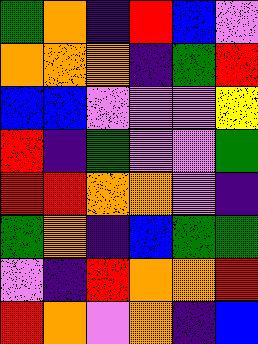[["green", "orange", "indigo", "red", "blue", "violet"], ["orange", "orange", "orange", "indigo", "green", "red"], ["blue", "blue", "violet", "violet", "violet", "yellow"], ["red", "indigo", "green", "violet", "violet", "green"], ["red", "red", "orange", "orange", "violet", "indigo"], ["green", "orange", "indigo", "blue", "green", "green"], ["violet", "indigo", "red", "orange", "orange", "red"], ["red", "orange", "violet", "orange", "indigo", "blue"]]